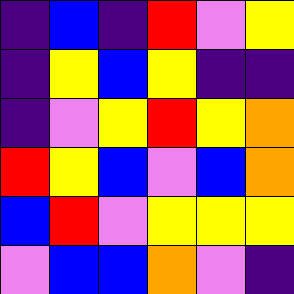[["indigo", "blue", "indigo", "red", "violet", "yellow"], ["indigo", "yellow", "blue", "yellow", "indigo", "indigo"], ["indigo", "violet", "yellow", "red", "yellow", "orange"], ["red", "yellow", "blue", "violet", "blue", "orange"], ["blue", "red", "violet", "yellow", "yellow", "yellow"], ["violet", "blue", "blue", "orange", "violet", "indigo"]]